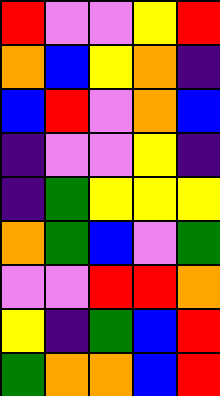[["red", "violet", "violet", "yellow", "red"], ["orange", "blue", "yellow", "orange", "indigo"], ["blue", "red", "violet", "orange", "blue"], ["indigo", "violet", "violet", "yellow", "indigo"], ["indigo", "green", "yellow", "yellow", "yellow"], ["orange", "green", "blue", "violet", "green"], ["violet", "violet", "red", "red", "orange"], ["yellow", "indigo", "green", "blue", "red"], ["green", "orange", "orange", "blue", "red"]]